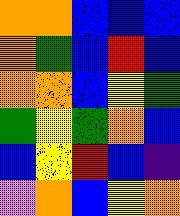[["orange", "orange", "blue", "blue", "blue"], ["orange", "green", "blue", "red", "blue"], ["orange", "orange", "blue", "yellow", "green"], ["green", "yellow", "green", "orange", "blue"], ["blue", "yellow", "red", "blue", "indigo"], ["violet", "orange", "blue", "yellow", "orange"]]